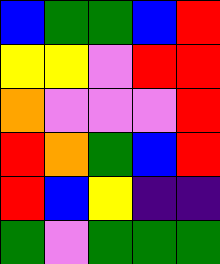[["blue", "green", "green", "blue", "red"], ["yellow", "yellow", "violet", "red", "red"], ["orange", "violet", "violet", "violet", "red"], ["red", "orange", "green", "blue", "red"], ["red", "blue", "yellow", "indigo", "indigo"], ["green", "violet", "green", "green", "green"]]